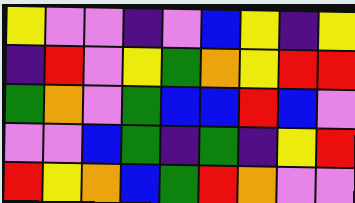[["yellow", "violet", "violet", "indigo", "violet", "blue", "yellow", "indigo", "yellow"], ["indigo", "red", "violet", "yellow", "green", "orange", "yellow", "red", "red"], ["green", "orange", "violet", "green", "blue", "blue", "red", "blue", "violet"], ["violet", "violet", "blue", "green", "indigo", "green", "indigo", "yellow", "red"], ["red", "yellow", "orange", "blue", "green", "red", "orange", "violet", "violet"]]